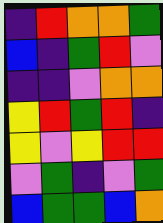[["indigo", "red", "orange", "orange", "green"], ["blue", "indigo", "green", "red", "violet"], ["indigo", "indigo", "violet", "orange", "orange"], ["yellow", "red", "green", "red", "indigo"], ["yellow", "violet", "yellow", "red", "red"], ["violet", "green", "indigo", "violet", "green"], ["blue", "green", "green", "blue", "orange"]]